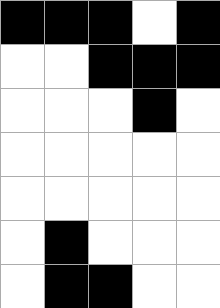[["black", "black", "black", "white", "black"], ["white", "white", "black", "black", "black"], ["white", "white", "white", "black", "white"], ["white", "white", "white", "white", "white"], ["white", "white", "white", "white", "white"], ["white", "black", "white", "white", "white"], ["white", "black", "black", "white", "white"]]